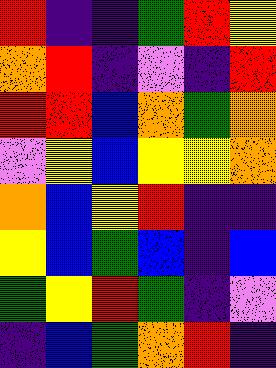[["red", "indigo", "indigo", "green", "red", "yellow"], ["orange", "red", "indigo", "violet", "indigo", "red"], ["red", "red", "blue", "orange", "green", "orange"], ["violet", "yellow", "blue", "yellow", "yellow", "orange"], ["orange", "blue", "yellow", "red", "indigo", "indigo"], ["yellow", "blue", "green", "blue", "indigo", "blue"], ["green", "yellow", "red", "green", "indigo", "violet"], ["indigo", "blue", "green", "orange", "red", "indigo"]]